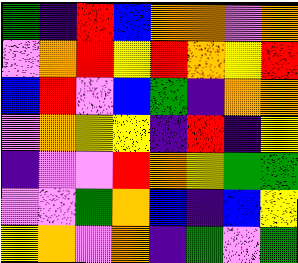[["green", "indigo", "red", "blue", "orange", "orange", "violet", "orange"], ["violet", "orange", "red", "yellow", "red", "orange", "yellow", "red"], ["blue", "red", "violet", "blue", "green", "indigo", "orange", "orange"], ["violet", "orange", "yellow", "yellow", "indigo", "red", "indigo", "yellow"], ["indigo", "violet", "violet", "red", "orange", "yellow", "green", "green"], ["violet", "violet", "green", "orange", "blue", "indigo", "blue", "yellow"], ["yellow", "orange", "violet", "orange", "indigo", "green", "violet", "green"]]